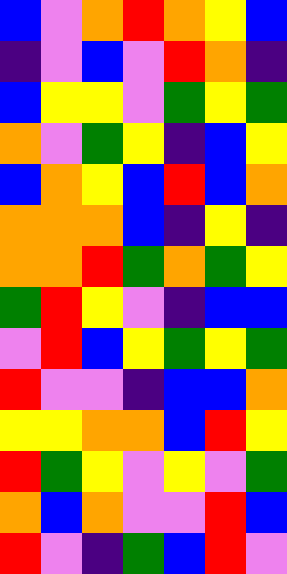[["blue", "violet", "orange", "red", "orange", "yellow", "blue"], ["indigo", "violet", "blue", "violet", "red", "orange", "indigo"], ["blue", "yellow", "yellow", "violet", "green", "yellow", "green"], ["orange", "violet", "green", "yellow", "indigo", "blue", "yellow"], ["blue", "orange", "yellow", "blue", "red", "blue", "orange"], ["orange", "orange", "orange", "blue", "indigo", "yellow", "indigo"], ["orange", "orange", "red", "green", "orange", "green", "yellow"], ["green", "red", "yellow", "violet", "indigo", "blue", "blue"], ["violet", "red", "blue", "yellow", "green", "yellow", "green"], ["red", "violet", "violet", "indigo", "blue", "blue", "orange"], ["yellow", "yellow", "orange", "orange", "blue", "red", "yellow"], ["red", "green", "yellow", "violet", "yellow", "violet", "green"], ["orange", "blue", "orange", "violet", "violet", "red", "blue"], ["red", "violet", "indigo", "green", "blue", "red", "violet"]]